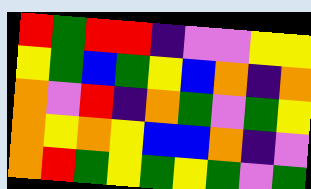[["red", "green", "red", "red", "indigo", "violet", "violet", "yellow", "yellow"], ["yellow", "green", "blue", "green", "yellow", "blue", "orange", "indigo", "orange"], ["orange", "violet", "red", "indigo", "orange", "green", "violet", "green", "yellow"], ["orange", "yellow", "orange", "yellow", "blue", "blue", "orange", "indigo", "violet"], ["orange", "red", "green", "yellow", "green", "yellow", "green", "violet", "green"]]